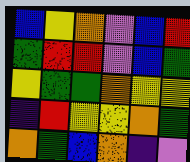[["blue", "yellow", "orange", "violet", "blue", "red"], ["green", "red", "red", "violet", "blue", "green"], ["yellow", "green", "green", "orange", "yellow", "yellow"], ["indigo", "red", "yellow", "yellow", "orange", "green"], ["orange", "green", "blue", "orange", "indigo", "violet"]]